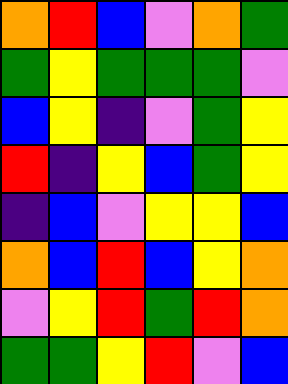[["orange", "red", "blue", "violet", "orange", "green"], ["green", "yellow", "green", "green", "green", "violet"], ["blue", "yellow", "indigo", "violet", "green", "yellow"], ["red", "indigo", "yellow", "blue", "green", "yellow"], ["indigo", "blue", "violet", "yellow", "yellow", "blue"], ["orange", "blue", "red", "blue", "yellow", "orange"], ["violet", "yellow", "red", "green", "red", "orange"], ["green", "green", "yellow", "red", "violet", "blue"]]